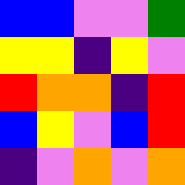[["blue", "blue", "violet", "violet", "green"], ["yellow", "yellow", "indigo", "yellow", "violet"], ["red", "orange", "orange", "indigo", "red"], ["blue", "yellow", "violet", "blue", "red"], ["indigo", "violet", "orange", "violet", "orange"]]